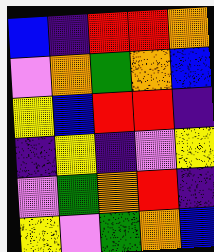[["blue", "indigo", "red", "red", "orange"], ["violet", "orange", "green", "orange", "blue"], ["yellow", "blue", "red", "red", "indigo"], ["indigo", "yellow", "indigo", "violet", "yellow"], ["violet", "green", "orange", "red", "indigo"], ["yellow", "violet", "green", "orange", "blue"]]